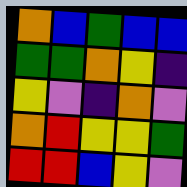[["orange", "blue", "green", "blue", "blue"], ["green", "green", "orange", "yellow", "indigo"], ["yellow", "violet", "indigo", "orange", "violet"], ["orange", "red", "yellow", "yellow", "green"], ["red", "red", "blue", "yellow", "violet"]]